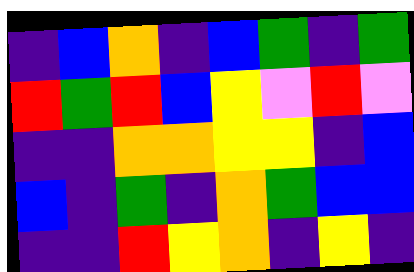[["indigo", "blue", "orange", "indigo", "blue", "green", "indigo", "green"], ["red", "green", "red", "blue", "yellow", "violet", "red", "violet"], ["indigo", "indigo", "orange", "orange", "yellow", "yellow", "indigo", "blue"], ["blue", "indigo", "green", "indigo", "orange", "green", "blue", "blue"], ["indigo", "indigo", "red", "yellow", "orange", "indigo", "yellow", "indigo"]]